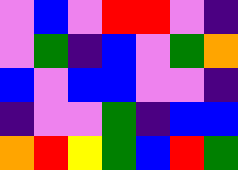[["violet", "blue", "violet", "red", "red", "violet", "indigo"], ["violet", "green", "indigo", "blue", "violet", "green", "orange"], ["blue", "violet", "blue", "blue", "violet", "violet", "indigo"], ["indigo", "violet", "violet", "green", "indigo", "blue", "blue"], ["orange", "red", "yellow", "green", "blue", "red", "green"]]